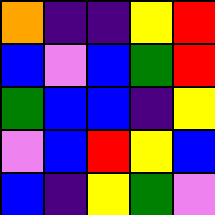[["orange", "indigo", "indigo", "yellow", "red"], ["blue", "violet", "blue", "green", "red"], ["green", "blue", "blue", "indigo", "yellow"], ["violet", "blue", "red", "yellow", "blue"], ["blue", "indigo", "yellow", "green", "violet"]]